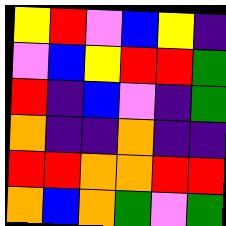[["yellow", "red", "violet", "blue", "yellow", "indigo"], ["violet", "blue", "yellow", "red", "red", "green"], ["red", "indigo", "blue", "violet", "indigo", "green"], ["orange", "indigo", "indigo", "orange", "indigo", "indigo"], ["red", "red", "orange", "orange", "red", "red"], ["orange", "blue", "orange", "green", "violet", "green"]]